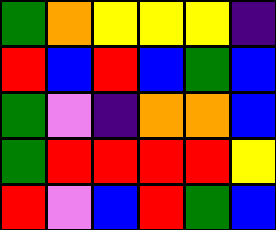[["green", "orange", "yellow", "yellow", "yellow", "indigo"], ["red", "blue", "red", "blue", "green", "blue"], ["green", "violet", "indigo", "orange", "orange", "blue"], ["green", "red", "red", "red", "red", "yellow"], ["red", "violet", "blue", "red", "green", "blue"]]